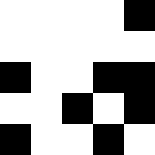[["white", "white", "white", "white", "black"], ["white", "white", "white", "white", "white"], ["black", "white", "white", "black", "black"], ["white", "white", "black", "white", "black"], ["black", "white", "white", "black", "white"]]